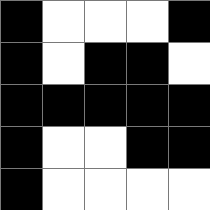[["black", "white", "white", "white", "black"], ["black", "white", "black", "black", "white"], ["black", "black", "black", "black", "black"], ["black", "white", "white", "black", "black"], ["black", "white", "white", "white", "white"]]